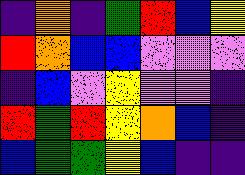[["indigo", "orange", "indigo", "green", "red", "blue", "yellow"], ["red", "orange", "blue", "blue", "violet", "violet", "violet"], ["indigo", "blue", "violet", "yellow", "violet", "violet", "indigo"], ["red", "green", "red", "yellow", "orange", "blue", "indigo"], ["blue", "green", "green", "yellow", "blue", "indigo", "indigo"]]